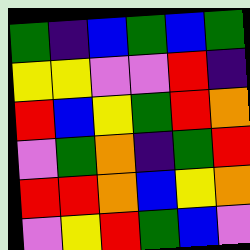[["green", "indigo", "blue", "green", "blue", "green"], ["yellow", "yellow", "violet", "violet", "red", "indigo"], ["red", "blue", "yellow", "green", "red", "orange"], ["violet", "green", "orange", "indigo", "green", "red"], ["red", "red", "orange", "blue", "yellow", "orange"], ["violet", "yellow", "red", "green", "blue", "violet"]]